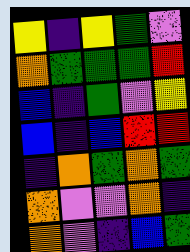[["yellow", "indigo", "yellow", "green", "violet"], ["orange", "green", "green", "green", "red"], ["blue", "indigo", "green", "violet", "yellow"], ["blue", "indigo", "blue", "red", "red"], ["indigo", "orange", "green", "orange", "green"], ["orange", "violet", "violet", "orange", "indigo"], ["orange", "violet", "indigo", "blue", "green"]]